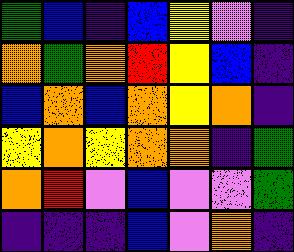[["green", "blue", "indigo", "blue", "yellow", "violet", "indigo"], ["orange", "green", "orange", "red", "yellow", "blue", "indigo"], ["blue", "orange", "blue", "orange", "yellow", "orange", "indigo"], ["yellow", "orange", "yellow", "orange", "orange", "indigo", "green"], ["orange", "red", "violet", "blue", "violet", "violet", "green"], ["indigo", "indigo", "indigo", "blue", "violet", "orange", "indigo"]]